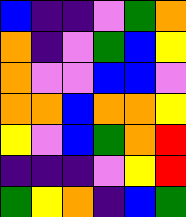[["blue", "indigo", "indigo", "violet", "green", "orange"], ["orange", "indigo", "violet", "green", "blue", "yellow"], ["orange", "violet", "violet", "blue", "blue", "violet"], ["orange", "orange", "blue", "orange", "orange", "yellow"], ["yellow", "violet", "blue", "green", "orange", "red"], ["indigo", "indigo", "indigo", "violet", "yellow", "red"], ["green", "yellow", "orange", "indigo", "blue", "green"]]